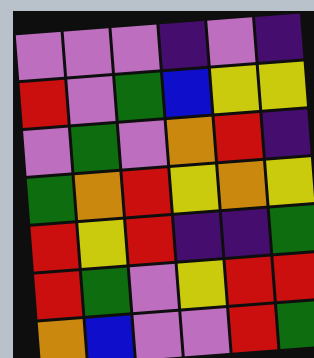[["violet", "violet", "violet", "indigo", "violet", "indigo"], ["red", "violet", "green", "blue", "yellow", "yellow"], ["violet", "green", "violet", "orange", "red", "indigo"], ["green", "orange", "red", "yellow", "orange", "yellow"], ["red", "yellow", "red", "indigo", "indigo", "green"], ["red", "green", "violet", "yellow", "red", "red"], ["orange", "blue", "violet", "violet", "red", "green"]]